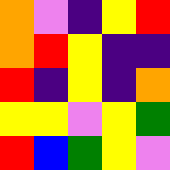[["orange", "violet", "indigo", "yellow", "red"], ["orange", "red", "yellow", "indigo", "indigo"], ["red", "indigo", "yellow", "indigo", "orange"], ["yellow", "yellow", "violet", "yellow", "green"], ["red", "blue", "green", "yellow", "violet"]]